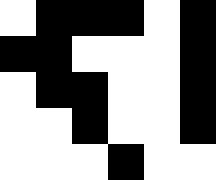[["white", "black", "black", "black", "white", "black"], ["black", "black", "white", "white", "white", "black"], ["white", "black", "black", "white", "white", "black"], ["white", "white", "black", "white", "white", "black"], ["white", "white", "white", "black", "white", "white"]]